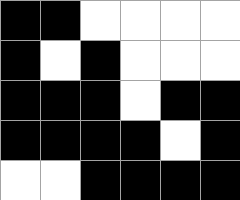[["black", "black", "white", "white", "white", "white"], ["black", "white", "black", "white", "white", "white"], ["black", "black", "black", "white", "black", "black"], ["black", "black", "black", "black", "white", "black"], ["white", "white", "black", "black", "black", "black"]]